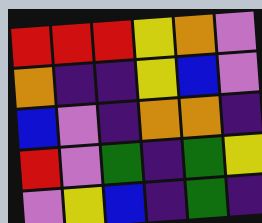[["red", "red", "red", "yellow", "orange", "violet"], ["orange", "indigo", "indigo", "yellow", "blue", "violet"], ["blue", "violet", "indigo", "orange", "orange", "indigo"], ["red", "violet", "green", "indigo", "green", "yellow"], ["violet", "yellow", "blue", "indigo", "green", "indigo"]]